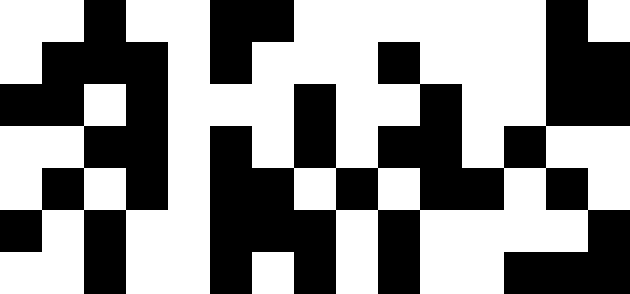[["white", "white", "black", "white", "white", "black", "black", "white", "white", "white", "white", "white", "white", "black", "white"], ["white", "black", "black", "black", "white", "black", "white", "white", "white", "black", "white", "white", "white", "black", "black"], ["black", "black", "white", "black", "white", "white", "white", "black", "white", "white", "black", "white", "white", "black", "black"], ["white", "white", "black", "black", "white", "black", "white", "black", "white", "black", "black", "white", "black", "white", "white"], ["white", "black", "white", "black", "white", "black", "black", "white", "black", "white", "black", "black", "white", "black", "white"], ["black", "white", "black", "white", "white", "black", "black", "black", "white", "black", "white", "white", "white", "white", "black"], ["white", "white", "black", "white", "white", "black", "white", "black", "white", "black", "white", "white", "black", "black", "black"]]